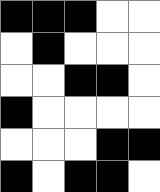[["black", "black", "black", "white", "white"], ["white", "black", "white", "white", "white"], ["white", "white", "black", "black", "white"], ["black", "white", "white", "white", "white"], ["white", "white", "white", "black", "black"], ["black", "white", "black", "black", "white"]]